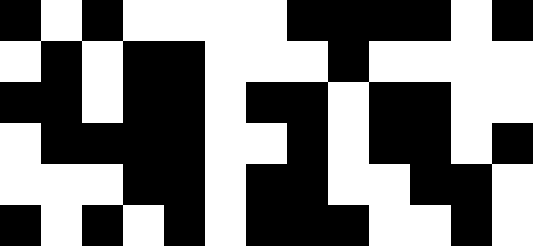[["black", "white", "black", "white", "white", "white", "white", "black", "black", "black", "black", "white", "black"], ["white", "black", "white", "black", "black", "white", "white", "white", "black", "white", "white", "white", "white"], ["black", "black", "white", "black", "black", "white", "black", "black", "white", "black", "black", "white", "white"], ["white", "black", "black", "black", "black", "white", "white", "black", "white", "black", "black", "white", "black"], ["white", "white", "white", "black", "black", "white", "black", "black", "white", "white", "black", "black", "white"], ["black", "white", "black", "white", "black", "white", "black", "black", "black", "white", "white", "black", "white"]]